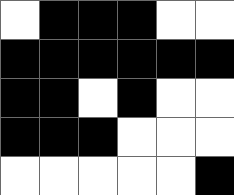[["white", "black", "black", "black", "white", "white"], ["black", "black", "black", "black", "black", "black"], ["black", "black", "white", "black", "white", "white"], ["black", "black", "black", "white", "white", "white"], ["white", "white", "white", "white", "white", "black"]]